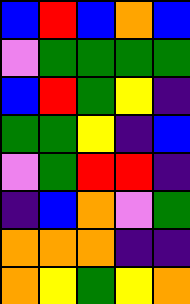[["blue", "red", "blue", "orange", "blue"], ["violet", "green", "green", "green", "green"], ["blue", "red", "green", "yellow", "indigo"], ["green", "green", "yellow", "indigo", "blue"], ["violet", "green", "red", "red", "indigo"], ["indigo", "blue", "orange", "violet", "green"], ["orange", "orange", "orange", "indigo", "indigo"], ["orange", "yellow", "green", "yellow", "orange"]]